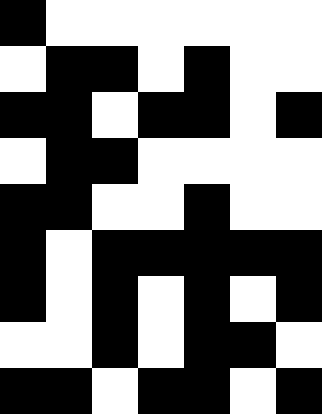[["black", "white", "white", "white", "white", "white", "white"], ["white", "black", "black", "white", "black", "white", "white"], ["black", "black", "white", "black", "black", "white", "black"], ["white", "black", "black", "white", "white", "white", "white"], ["black", "black", "white", "white", "black", "white", "white"], ["black", "white", "black", "black", "black", "black", "black"], ["black", "white", "black", "white", "black", "white", "black"], ["white", "white", "black", "white", "black", "black", "white"], ["black", "black", "white", "black", "black", "white", "black"]]